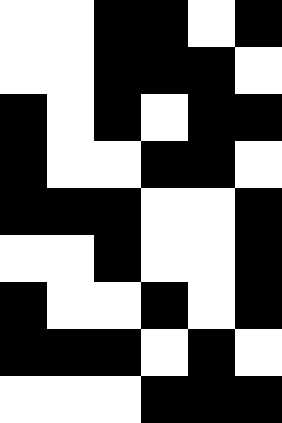[["white", "white", "black", "black", "white", "black"], ["white", "white", "black", "black", "black", "white"], ["black", "white", "black", "white", "black", "black"], ["black", "white", "white", "black", "black", "white"], ["black", "black", "black", "white", "white", "black"], ["white", "white", "black", "white", "white", "black"], ["black", "white", "white", "black", "white", "black"], ["black", "black", "black", "white", "black", "white"], ["white", "white", "white", "black", "black", "black"]]